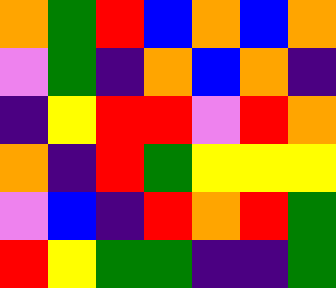[["orange", "green", "red", "blue", "orange", "blue", "orange"], ["violet", "green", "indigo", "orange", "blue", "orange", "indigo"], ["indigo", "yellow", "red", "red", "violet", "red", "orange"], ["orange", "indigo", "red", "green", "yellow", "yellow", "yellow"], ["violet", "blue", "indigo", "red", "orange", "red", "green"], ["red", "yellow", "green", "green", "indigo", "indigo", "green"]]